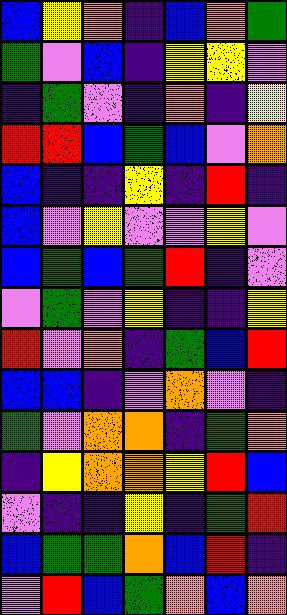[["blue", "yellow", "orange", "indigo", "blue", "orange", "green"], ["green", "violet", "blue", "indigo", "yellow", "yellow", "violet"], ["indigo", "green", "violet", "indigo", "orange", "indigo", "yellow"], ["red", "red", "blue", "green", "blue", "violet", "orange"], ["blue", "indigo", "indigo", "yellow", "indigo", "red", "indigo"], ["blue", "violet", "yellow", "violet", "violet", "yellow", "violet"], ["blue", "green", "blue", "green", "red", "indigo", "violet"], ["violet", "green", "violet", "yellow", "indigo", "indigo", "yellow"], ["red", "violet", "orange", "indigo", "green", "blue", "red"], ["blue", "blue", "indigo", "violet", "orange", "violet", "indigo"], ["green", "violet", "orange", "orange", "indigo", "green", "orange"], ["indigo", "yellow", "orange", "orange", "yellow", "red", "blue"], ["violet", "indigo", "indigo", "yellow", "indigo", "green", "red"], ["blue", "green", "green", "orange", "blue", "red", "indigo"], ["violet", "red", "blue", "green", "orange", "blue", "orange"]]